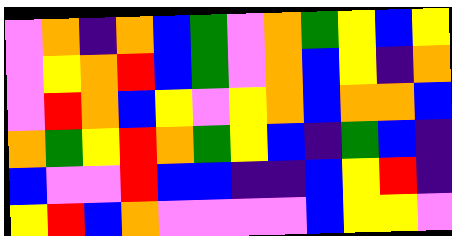[["violet", "orange", "indigo", "orange", "blue", "green", "violet", "orange", "green", "yellow", "blue", "yellow"], ["violet", "yellow", "orange", "red", "blue", "green", "violet", "orange", "blue", "yellow", "indigo", "orange"], ["violet", "red", "orange", "blue", "yellow", "violet", "yellow", "orange", "blue", "orange", "orange", "blue"], ["orange", "green", "yellow", "red", "orange", "green", "yellow", "blue", "indigo", "green", "blue", "indigo"], ["blue", "violet", "violet", "red", "blue", "blue", "indigo", "indigo", "blue", "yellow", "red", "indigo"], ["yellow", "red", "blue", "orange", "violet", "violet", "violet", "violet", "blue", "yellow", "yellow", "violet"]]